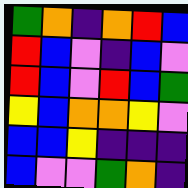[["green", "orange", "indigo", "orange", "red", "blue"], ["red", "blue", "violet", "indigo", "blue", "violet"], ["red", "blue", "violet", "red", "blue", "green"], ["yellow", "blue", "orange", "orange", "yellow", "violet"], ["blue", "blue", "yellow", "indigo", "indigo", "indigo"], ["blue", "violet", "violet", "green", "orange", "indigo"]]